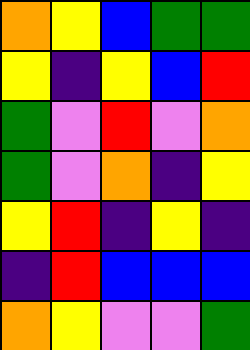[["orange", "yellow", "blue", "green", "green"], ["yellow", "indigo", "yellow", "blue", "red"], ["green", "violet", "red", "violet", "orange"], ["green", "violet", "orange", "indigo", "yellow"], ["yellow", "red", "indigo", "yellow", "indigo"], ["indigo", "red", "blue", "blue", "blue"], ["orange", "yellow", "violet", "violet", "green"]]